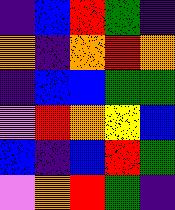[["indigo", "blue", "red", "green", "indigo"], ["orange", "indigo", "orange", "red", "orange"], ["indigo", "blue", "blue", "green", "green"], ["violet", "red", "orange", "yellow", "blue"], ["blue", "indigo", "blue", "red", "green"], ["violet", "orange", "red", "green", "indigo"]]